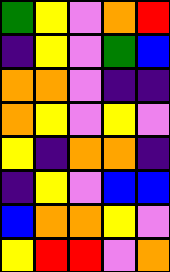[["green", "yellow", "violet", "orange", "red"], ["indigo", "yellow", "violet", "green", "blue"], ["orange", "orange", "violet", "indigo", "indigo"], ["orange", "yellow", "violet", "yellow", "violet"], ["yellow", "indigo", "orange", "orange", "indigo"], ["indigo", "yellow", "violet", "blue", "blue"], ["blue", "orange", "orange", "yellow", "violet"], ["yellow", "red", "red", "violet", "orange"]]